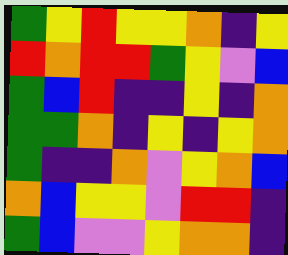[["green", "yellow", "red", "yellow", "yellow", "orange", "indigo", "yellow"], ["red", "orange", "red", "red", "green", "yellow", "violet", "blue"], ["green", "blue", "red", "indigo", "indigo", "yellow", "indigo", "orange"], ["green", "green", "orange", "indigo", "yellow", "indigo", "yellow", "orange"], ["green", "indigo", "indigo", "orange", "violet", "yellow", "orange", "blue"], ["orange", "blue", "yellow", "yellow", "violet", "red", "red", "indigo"], ["green", "blue", "violet", "violet", "yellow", "orange", "orange", "indigo"]]